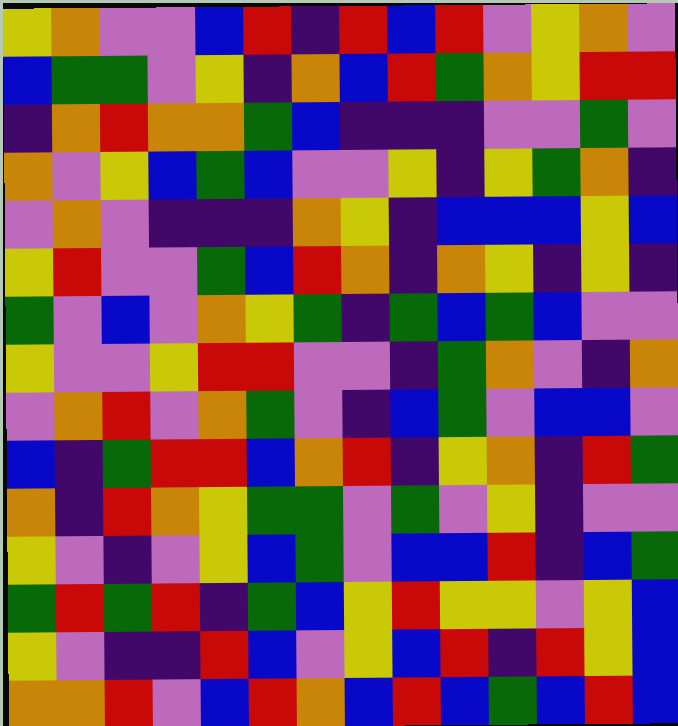[["yellow", "orange", "violet", "violet", "blue", "red", "indigo", "red", "blue", "red", "violet", "yellow", "orange", "violet"], ["blue", "green", "green", "violet", "yellow", "indigo", "orange", "blue", "red", "green", "orange", "yellow", "red", "red"], ["indigo", "orange", "red", "orange", "orange", "green", "blue", "indigo", "indigo", "indigo", "violet", "violet", "green", "violet"], ["orange", "violet", "yellow", "blue", "green", "blue", "violet", "violet", "yellow", "indigo", "yellow", "green", "orange", "indigo"], ["violet", "orange", "violet", "indigo", "indigo", "indigo", "orange", "yellow", "indigo", "blue", "blue", "blue", "yellow", "blue"], ["yellow", "red", "violet", "violet", "green", "blue", "red", "orange", "indigo", "orange", "yellow", "indigo", "yellow", "indigo"], ["green", "violet", "blue", "violet", "orange", "yellow", "green", "indigo", "green", "blue", "green", "blue", "violet", "violet"], ["yellow", "violet", "violet", "yellow", "red", "red", "violet", "violet", "indigo", "green", "orange", "violet", "indigo", "orange"], ["violet", "orange", "red", "violet", "orange", "green", "violet", "indigo", "blue", "green", "violet", "blue", "blue", "violet"], ["blue", "indigo", "green", "red", "red", "blue", "orange", "red", "indigo", "yellow", "orange", "indigo", "red", "green"], ["orange", "indigo", "red", "orange", "yellow", "green", "green", "violet", "green", "violet", "yellow", "indigo", "violet", "violet"], ["yellow", "violet", "indigo", "violet", "yellow", "blue", "green", "violet", "blue", "blue", "red", "indigo", "blue", "green"], ["green", "red", "green", "red", "indigo", "green", "blue", "yellow", "red", "yellow", "yellow", "violet", "yellow", "blue"], ["yellow", "violet", "indigo", "indigo", "red", "blue", "violet", "yellow", "blue", "red", "indigo", "red", "yellow", "blue"], ["orange", "orange", "red", "violet", "blue", "red", "orange", "blue", "red", "blue", "green", "blue", "red", "blue"]]